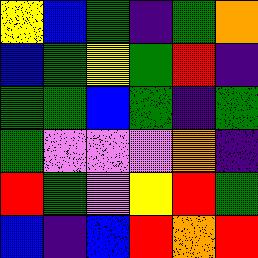[["yellow", "blue", "green", "indigo", "green", "orange"], ["blue", "green", "yellow", "green", "red", "indigo"], ["green", "green", "blue", "green", "indigo", "green"], ["green", "violet", "violet", "violet", "orange", "indigo"], ["red", "green", "violet", "yellow", "red", "green"], ["blue", "indigo", "blue", "red", "orange", "red"]]